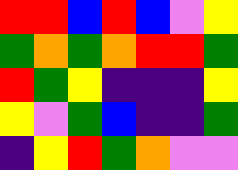[["red", "red", "blue", "red", "blue", "violet", "yellow"], ["green", "orange", "green", "orange", "red", "red", "green"], ["red", "green", "yellow", "indigo", "indigo", "indigo", "yellow"], ["yellow", "violet", "green", "blue", "indigo", "indigo", "green"], ["indigo", "yellow", "red", "green", "orange", "violet", "violet"]]